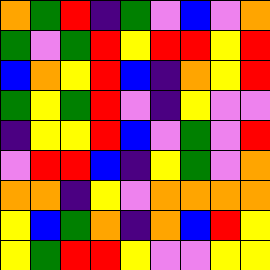[["orange", "green", "red", "indigo", "green", "violet", "blue", "violet", "orange"], ["green", "violet", "green", "red", "yellow", "red", "red", "yellow", "red"], ["blue", "orange", "yellow", "red", "blue", "indigo", "orange", "yellow", "red"], ["green", "yellow", "green", "red", "violet", "indigo", "yellow", "violet", "violet"], ["indigo", "yellow", "yellow", "red", "blue", "violet", "green", "violet", "red"], ["violet", "red", "red", "blue", "indigo", "yellow", "green", "violet", "orange"], ["orange", "orange", "indigo", "yellow", "violet", "orange", "orange", "orange", "orange"], ["yellow", "blue", "green", "orange", "indigo", "orange", "blue", "red", "yellow"], ["yellow", "green", "red", "red", "yellow", "violet", "violet", "yellow", "yellow"]]